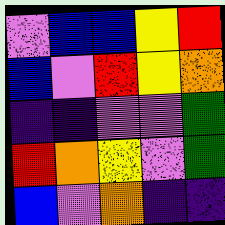[["violet", "blue", "blue", "yellow", "red"], ["blue", "violet", "red", "yellow", "orange"], ["indigo", "indigo", "violet", "violet", "green"], ["red", "orange", "yellow", "violet", "green"], ["blue", "violet", "orange", "indigo", "indigo"]]